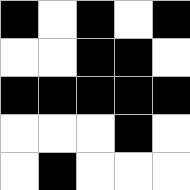[["black", "white", "black", "white", "black"], ["white", "white", "black", "black", "white"], ["black", "black", "black", "black", "black"], ["white", "white", "white", "black", "white"], ["white", "black", "white", "white", "white"]]